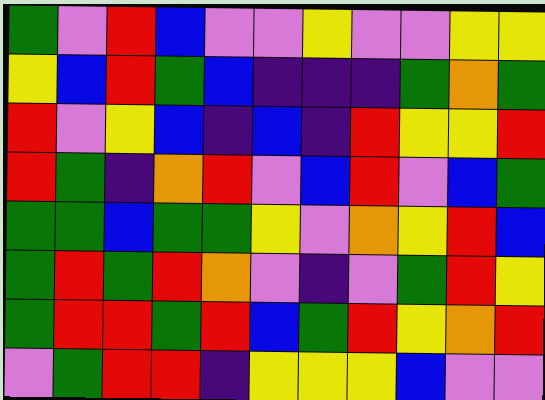[["green", "violet", "red", "blue", "violet", "violet", "yellow", "violet", "violet", "yellow", "yellow"], ["yellow", "blue", "red", "green", "blue", "indigo", "indigo", "indigo", "green", "orange", "green"], ["red", "violet", "yellow", "blue", "indigo", "blue", "indigo", "red", "yellow", "yellow", "red"], ["red", "green", "indigo", "orange", "red", "violet", "blue", "red", "violet", "blue", "green"], ["green", "green", "blue", "green", "green", "yellow", "violet", "orange", "yellow", "red", "blue"], ["green", "red", "green", "red", "orange", "violet", "indigo", "violet", "green", "red", "yellow"], ["green", "red", "red", "green", "red", "blue", "green", "red", "yellow", "orange", "red"], ["violet", "green", "red", "red", "indigo", "yellow", "yellow", "yellow", "blue", "violet", "violet"]]